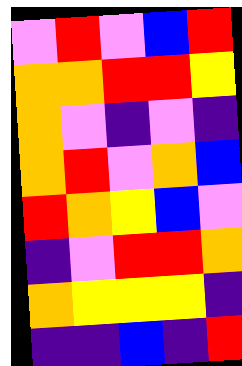[["violet", "red", "violet", "blue", "red"], ["orange", "orange", "red", "red", "yellow"], ["orange", "violet", "indigo", "violet", "indigo"], ["orange", "red", "violet", "orange", "blue"], ["red", "orange", "yellow", "blue", "violet"], ["indigo", "violet", "red", "red", "orange"], ["orange", "yellow", "yellow", "yellow", "indigo"], ["indigo", "indigo", "blue", "indigo", "red"]]